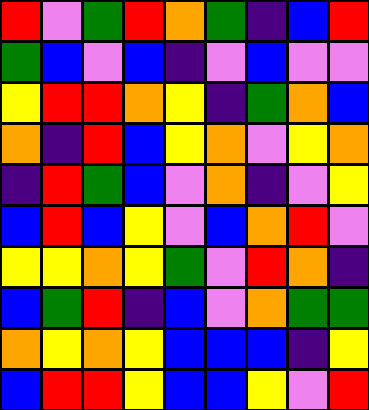[["red", "violet", "green", "red", "orange", "green", "indigo", "blue", "red"], ["green", "blue", "violet", "blue", "indigo", "violet", "blue", "violet", "violet"], ["yellow", "red", "red", "orange", "yellow", "indigo", "green", "orange", "blue"], ["orange", "indigo", "red", "blue", "yellow", "orange", "violet", "yellow", "orange"], ["indigo", "red", "green", "blue", "violet", "orange", "indigo", "violet", "yellow"], ["blue", "red", "blue", "yellow", "violet", "blue", "orange", "red", "violet"], ["yellow", "yellow", "orange", "yellow", "green", "violet", "red", "orange", "indigo"], ["blue", "green", "red", "indigo", "blue", "violet", "orange", "green", "green"], ["orange", "yellow", "orange", "yellow", "blue", "blue", "blue", "indigo", "yellow"], ["blue", "red", "red", "yellow", "blue", "blue", "yellow", "violet", "red"]]